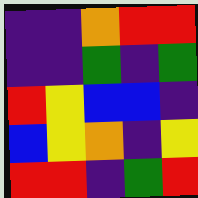[["indigo", "indigo", "orange", "red", "red"], ["indigo", "indigo", "green", "indigo", "green"], ["red", "yellow", "blue", "blue", "indigo"], ["blue", "yellow", "orange", "indigo", "yellow"], ["red", "red", "indigo", "green", "red"]]